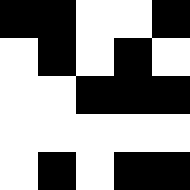[["black", "black", "white", "white", "black"], ["white", "black", "white", "black", "white"], ["white", "white", "black", "black", "black"], ["white", "white", "white", "white", "white"], ["white", "black", "white", "black", "black"]]